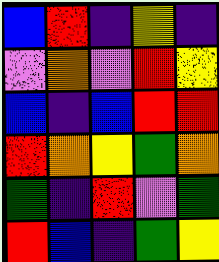[["blue", "red", "indigo", "yellow", "indigo"], ["violet", "orange", "violet", "red", "yellow"], ["blue", "indigo", "blue", "red", "red"], ["red", "orange", "yellow", "green", "orange"], ["green", "indigo", "red", "violet", "green"], ["red", "blue", "indigo", "green", "yellow"]]